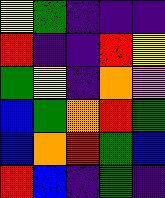[["yellow", "green", "indigo", "indigo", "indigo"], ["red", "indigo", "indigo", "red", "yellow"], ["green", "yellow", "indigo", "orange", "violet"], ["blue", "green", "orange", "red", "green"], ["blue", "orange", "red", "green", "blue"], ["red", "blue", "indigo", "green", "indigo"]]